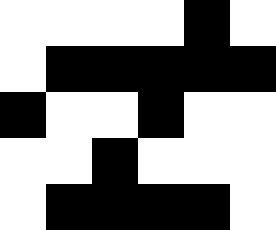[["white", "white", "white", "white", "black", "white"], ["white", "black", "black", "black", "black", "black"], ["black", "white", "white", "black", "white", "white"], ["white", "white", "black", "white", "white", "white"], ["white", "black", "black", "black", "black", "white"]]